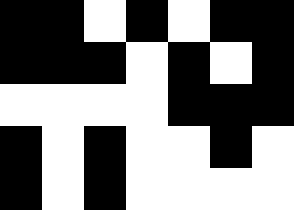[["black", "black", "white", "black", "white", "black", "black"], ["black", "black", "black", "white", "black", "white", "black"], ["white", "white", "white", "white", "black", "black", "black"], ["black", "white", "black", "white", "white", "black", "white"], ["black", "white", "black", "white", "white", "white", "white"]]